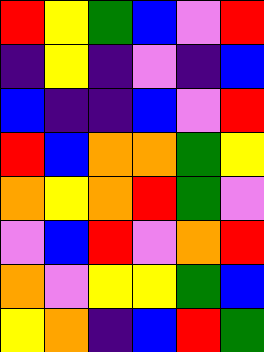[["red", "yellow", "green", "blue", "violet", "red"], ["indigo", "yellow", "indigo", "violet", "indigo", "blue"], ["blue", "indigo", "indigo", "blue", "violet", "red"], ["red", "blue", "orange", "orange", "green", "yellow"], ["orange", "yellow", "orange", "red", "green", "violet"], ["violet", "blue", "red", "violet", "orange", "red"], ["orange", "violet", "yellow", "yellow", "green", "blue"], ["yellow", "orange", "indigo", "blue", "red", "green"]]